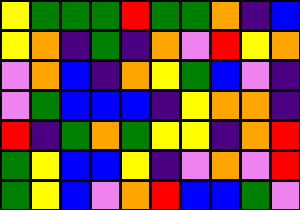[["yellow", "green", "green", "green", "red", "green", "green", "orange", "indigo", "blue"], ["yellow", "orange", "indigo", "green", "indigo", "orange", "violet", "red", "yellow", "orange"], ["violet", "orange", "blue", "indigo", "orange", "yellow", "green", "blue", "violet", "indigo"], ["violet", "green", "blue", "blue", "blue", "indigo", "yellow", "orange", "orange", "indigo"], ["red", "indigo", "green", "orange", "green", "yellow", "yellow", "indigo", "orange", "red"], ["green", "yellow", "blue", "blue", "yellow", "indigo", "violet", "orange", "violet", "red"], ["green", "yellow", "blue", "violet", "orange", "red", "blue", "blue", "green", "violet"]]